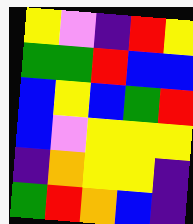[["yellow", "violet", "indigo", "red", "yellow"], ["green", "green", "red", "blue", "blue"], ["blue", "yellow", "blue", "green", "red"], ["blue", "violet", "yellow", "yellow", "yellow"], ["indigo", "orange", "yellow", "yellow", "indigo"], ["green", "red", "orange", "blue", "indigo"]]